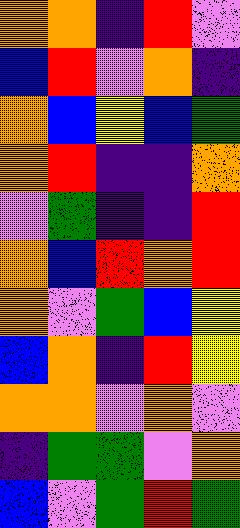[["orange", "orange", "indigo", "red", "violet"], ["blue", "red", "violet", "orange", "indigo"], ["orange", "blue", "yellow", "blue", "green"], ["orange", "red", "indigo", "indigo", "orange"], ["violet", "green", "indigo", "indigo", "red"], ["orange", "blue", "red", "orange", "red"], ["orange", "violet", "green", "blue", "yellow"], ["blue", "orange", "indigo", "red", "yellow"], ["orange", "orange", "violet", "orange", "violet"], ["indigo", "green", "green", "violet", "orange"], ["blue", "violet", "green", "red", "green"]]